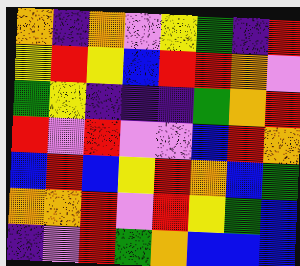[["orange", "indigo", "orange", "violet", "yellow", "green", "indigo", "red"], ["yellow", "red", "yellow", "blue", "red", "red", "orange", "violet"], ["green", "yellow", "indigo", "indigo", "indigo", "green", "orange", "red"], ["red", "violet", "red", "violet", "violet", "blue", "red", "orange"], ["blue", "red", "blue", "yellow", "red", "orange", "blue", "green"], ["orange", "orange", "red", "violet", "red", "yellow", "green", "blue"], ["indigo", "violet", "red", "green", "orange", "blue", "blue", "blue"]]